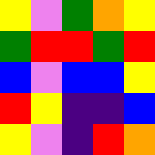[["yellow", "violet", "green", "orange", "yellow"], ["green", "red", "red", "green", "red"], ["blue", "violet", "blue", "blue", "yellow"], ["red", "yellow", "indigo", "indigo", "blue"], ["yellow", "violet", "indigo", "red", "orange"]]